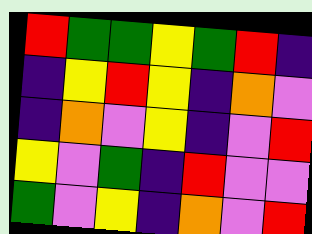[["red", "green", "green", "yellow", "green", "red", "indigo"], ["indigo", "yellow", "red", "yellow", "indigo", "orange", "violet"], ["indigo", "orange", "violet", "yellow", "indigo", "violet", "red"], ["yellow", "violet", "green", "indigo", "red", "violet", "violet"], ["green", "violet", "yellow", "indigo", "orange", "violet", "red"]]